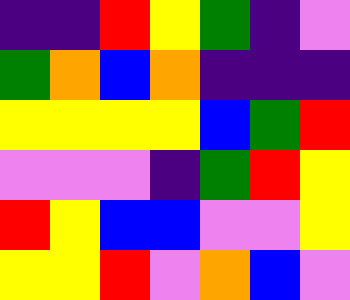[["indigo", "indigo", "red", "yellow", "green", "indigo", "violet"], ["green", "orange", "blue", "orange", "indigo", "indigo", "indigo"], ["yellow", "yellow", "yellow", "yellow", "blue", "green", "red"], ["violet", "violet", "violet", "indigo", "green", "red", "yellow"], ["red", "yellow", "blue", "blue", "violet", "violet", "yellow"], ["yellow", "yellow", "red", "violet", "orange", "blue", "violet"]]